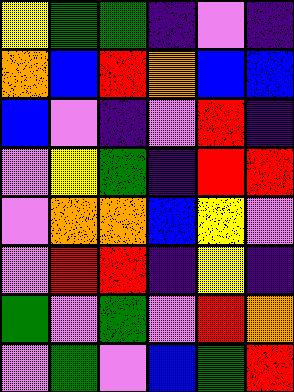[["yellow", "green", "green", "indigo", "violet", "indigo"], ["orange", "blue", "red", "orange", "blue", "blue"], ["blue", "violet", "indigo", "violet", "red", "indigo"], ["violet", "yellow", "green", "indigo", "red", "red"], ["violet", "orange", "orange", "blue", "yellow", "violet"], ["violet", "red", "red", "indigo", "yellow", "indigo"], ["green", "violet", "green", "violet", "red", "orange"], ["violet", "green", "violet", "blue", "green", "red"]]